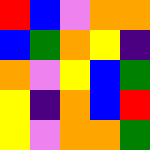[["red", "blue", "violet", "orange", "orange"], ["blue", "green", "orange", "yellow", "indigo"], ["orange", "violet", "yellow", "blue", "green"], ["yellow", "indigo", "orange", "blue", "red"], ["yellow", "violet", "orange", "orange", "green"]]